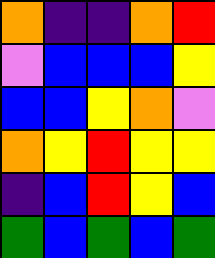[["orange", "indigo", "indigo", "orange", "red"], ["violet", "blue", "blue", "blue", "yellow"], ["blue", "blue", "yellow", "orange", "violet"], ["orange", "yellow", "red", "yellow", "yellow"], ["indigo", "blue", "red", "yellow", "blue"], ["green", "blue", "green", "blue", "green"]]